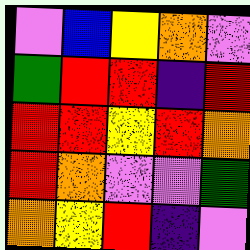[["violet", "blue", "yellow", "orange", "violet"], ["green", "red", "red", "indigo", "red"], ["red", "red", "yellow", "red", "orange"], ["red", "orange", "violet", "violet", "green"], ["orange", "yellow", "red", "indigo", "violet"]]